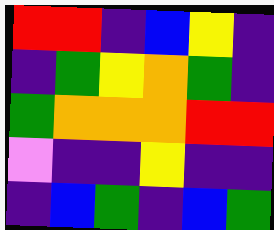[["red", "red", "indigo", "blue", "yellow", "indigo"], ["indigo", "green", "yellow", "orange", "green", "indigo"], ["green", "orange", "orange", "orange", "red", "red"], ["violet", "indigo", "indigo", "yellow", "indigo", "indigo"], ["indigo", "blue", "green", "indigo", "blue", "green"]]